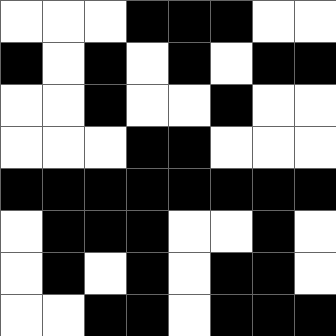[["white", "white", "white", "black", "black", "black", "white", "white"], ["black", "white", "black", "white", "black", "white", "black", "black"], ["white", "white", "black", "white", "white", "black", "white", "white"], ["white", "white", "white", "black", "black", "white", "white", "white"], ["black", "black", "black", "black", "black", "black", "black", "black"], ["white", "black", "black", "black", "white", "white", "black", "white"], ["white", "black", "white", "black", "white", "black", "black", "white"], ["white", "white", "black", "black", "white", "black", "black", "black"]]